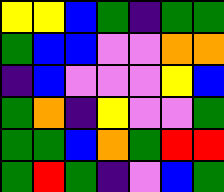[["yellow", "yellow", "blue", "green", "indigo", "green", "green"], ["green", "blue", "blue", "violet", "violet", "orange", "orange"], ["indigo", "blue", "violet", "violet", "violet", "yellow", "blue"], ["green", "orange", "indigo", "yellow", "violet", "violet", "green"], ["green", "green", "blue", "orange", "green", "red", "red"], ["green", "red", "green", "indigo", "violet", "blue", "green"]]